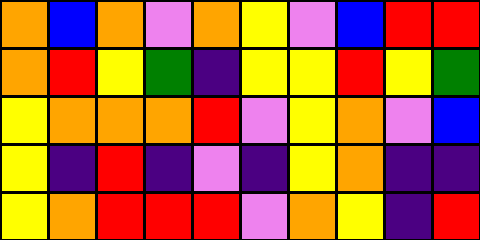[["orange", "blue", "orange", "violet", "orange", "yellow", "violet", "blue", "red", "red"], ["orange", "red", "yellow", "green", "indigo", "yellow", "yellow", "red", "yellow", "green"], ["yellow", "orange", "orange", "orange", "red", "violet", "yellow", "orange", "violet", "blue"], ["yellow", "indigo", "red", "indigo", "violet", "indigo", "yellow", "orange", "indigo", "indigo"], ["yellow", "orange", "red", "red", "red", "violet", "orange", "yellow", "indigo", "red"]]